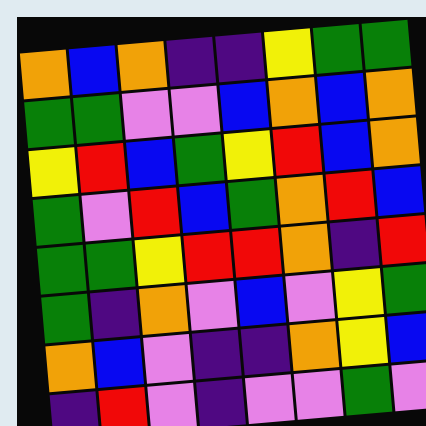[["orange", "blue", "orange", "indigo", "indigo", "yellow", "green", "green"], ["green", "green", "violet", "violet", "blue", "orange", "blue", "orange"], ["yellow", "red", "blue", "green", "yellow", "red", "blue", "orange"], ["green", "violet", "red", "blue", "green", "orange", "red", "blue"], ["green", "green", "yellow", "red", "red", "orange", "indigo", "red"], ["green", "indigo", "orange", "violet", "blue", "violet", "yellow", "green"], ["orange", "blue", "violet", "indigo", "indigo", "orange", "yellow", "blue"], ["indigo", "red", "violet", "indigo", "violet", "violet", "green", "violet"]]